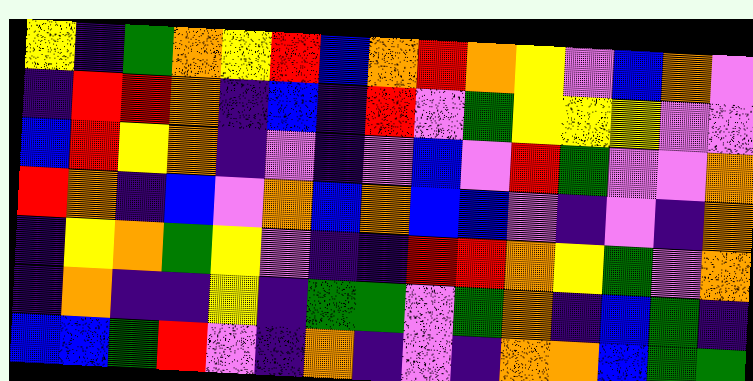[["yellow", "indigo", "green", "orange", "yellow", "red", "blue", "orange", "red", "orange", "yellow", "violet", "blue", "orange", "violet"], ["indigo", "red", "red", "orange", "indigo", "blue", "indigo", "red", "violet", "green", "yellow", "yellow", "yellow", "violet", "violet"], ["blue", "red", "yellow", "orange", "indigo", "violet", "indigo", "violet", "blue", "violet", "red", "green", "violet", "violet", "orange"], ["red", "orange", "indigo", "blue", "violet", "orange", "blue", "orange", "blue", "blue", "violet", "indigo", "violet", "indigo", "orange"], ["indigo", "yellow", "orange", "green", "yellow", "violet", "indigo", "indigo", "red", "red", "orange", "yellow", "green", "violet", "orange"], ["indigo", "orange", "indigo", "indigo", "yellow", "indigo", "green", "green", "violet", "green", "orange", "indigo", "blue", "green", "indigo"], ["blue", "blue", "green", "red", "violet", "indigo", "orange", "indigo", "violet", "indigo", "orange", "orange", "blue", "green", "green"]]